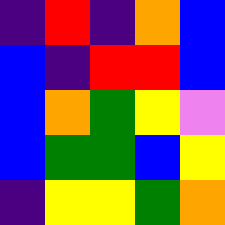[["indigo", "red", "indigo", "orange", "blue"], ["blue", "indigo", "red", "red", "blue"], ["blue", "orange", "green", "yellow", "violet"], ["blue", "green", "green", "blue", "yellow"], ["indigo", "yellow", "yellow", "green", "orange"]]